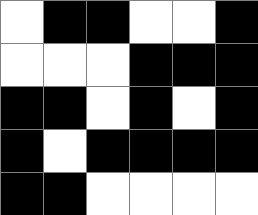[["white", "black", "black", "white", "white", "black"], ["white", "white", "white", "black", "black", "black"], ["black", "black", "white", "black", "white", "black"], ["black", "white", "black", "black", "black", "black"], ["black", "black", "white", "white", "white", "white"]]